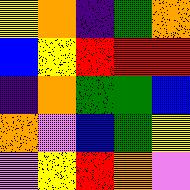[["yellow", "orange", "indigo", "green", "orange"], ["blue", "yellow", "red", "red", "red"], ["indigo", "orange", "green", "green", "blue"], ["orange", "violet", "blue", "green", "yellow"], ["violet", "yellow", "red", "orange", "violet"]]